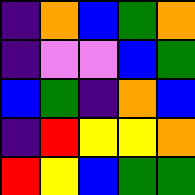[["indigo", "orange", "blue", "green", "orange"], ["indigo", "violet", "violet", "blue", "green"], ["blue", "green", "indigo", "orange", "blue"], ["indigo", "red", "yellow", "yellow", "orange"], ["red", "yellow", "blue", "green", "green"]]